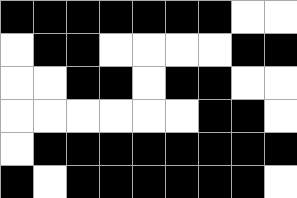[["black", "black", "black", "black", "black", "black", "black", "white", "white"], ["white", "black", "black", "white", "white", "white", "white", "black", "black"], ["white", "white", "black", "black", "white", "black", "black", "white", "white"], ["white", "white", "white", "white", "white", "white", "black", "black", "white"], ["white", "black", "black", "black", "black", "black", "black", "black", "black"], ["black", "white", "black", "black", "black", "black", "black", "black", "white"]]